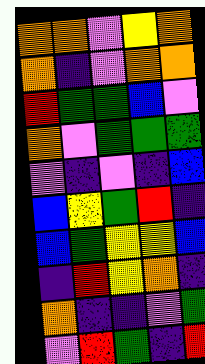[["orange", "orange", "violet", "yellow", "orange"], ["orange", "indigo", "violet", "orange", "orange"], ["red", "green", "green", "blue", "violet"], ["orange", "violet", "green", "green", "green"], ["violet", "indigo", "violet", "indigo", "blue"], ["blue", "yellow", "green", "red", "indigo"], ["blue", "green", "yellow", "yellow", "blue"], ["indigo", "red", "yellow", "orange", "indigo"], ["orange", "indigo", "indigo", "violet", "green"], ["violet", "red", "green", "indigo", "red"]]